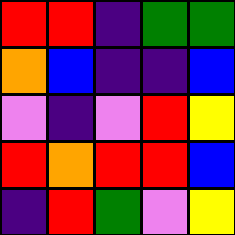[["red", "red", "indigo", "green", "green"], ["orange", "blue", "indigo", "indigo", "blue"], ["violet", "indigo", "violet", "red", "yellow"], ["red", "orange", "red", "red", "blue"], ["indigo", "red", "green", "violet", "yellow"]]